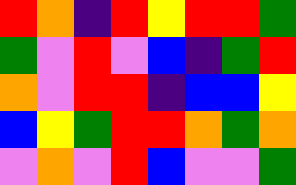[["red", "orange", "indigo", "red", "yellow", "red", "red", "green"], ["green", "violet", "red", "violet", "blue", "indigo", "green", "red"], ["orange", "violet", "red", "red", "indigo", "blue", "blue", "yellow"], ["blue", "yellow", "green", "red", "red", "orange", "green", "orange"], ["violet", "orange", "violet", "red", "blue", "violet", "violet", "green"]]